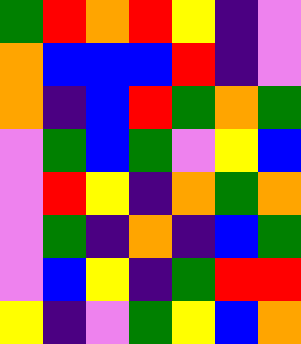[["green", "red", "orange", "red", "yellow", "indigo", "violet"], ["orange", "blue", "blue", "blue", "red", "indigo", "violet"], ["orange", "indigo", "blue", "red", "green", "orange", "green"], ["violet", "green", "blue", "green", "violet", "yellow", "blue"], ["violet", "red", "yellow", "indigo", "orange", "green", "orange"], ["violet", "green", "indigo", "orange", "indigo", "blue", "green"], ["violet", "blue", "yellow", "indigo", "green", "red", "red"], ["yellow", "indigo", "violet", "green", "yellow", "blue", "orange"]]